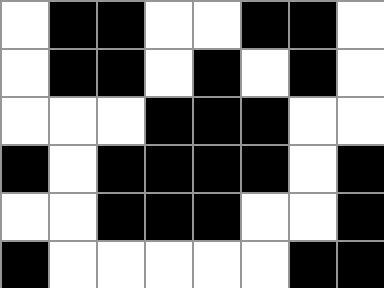[["white", "black", "black", "white", "white", "black", "black", "white"], ["white", "black", "black", "white", "black", "white", "black", "white"], ["white", "white", "white", "black", "black", "black", "white", "white"], ["black", "white", "black", "black", "black", "black", "white", "black"], ["white", "white", "black", "black", "black", "white", "white", "black"], ["black", "white", "white", "white", "white", "white", "black", "black"]]